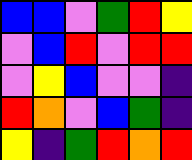[["blue", "blue", "violet", "green", "red", "yellow"], ["violet", "blue", "red", "violet", "red", "red"], ["violet", "yellow", "blue", "violet", "violet", "indigo"], ["red", "orange", "violet", "blue", "green", "indigo"], ["yellow", "indigo", "green", "red", "orange", "red"]]